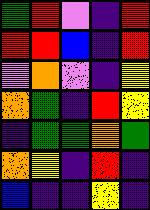[["green", "red", "violet", "indigo", "red"], ["red", "red", "blue", "indigo", "red"], ["violet", "orange", "violet", "indigo", "yellow"], ["orange", "green", "indigo", "red", "yellow"], ["indigo", "green", "green", "orange", "green"], ["orange", "yellow", "indigo", "red", "indigo"], ["blue", "indigo", "indigo", "yellow", "indigo"]]